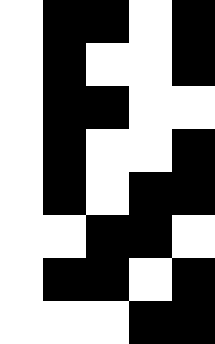[["white", "black", "black", "white", "black"], ["white", "black", "white", "white", "black"], ["white", "black", "black", "white", "white"], ["white", "black", "white", "white", "black"], ["white", "black", "white", "black", "black"], ["white", "white", "black", "black", "white"], ["white", "black", "black", "white", "black"], ["white", "white", "white", "black", "black"]]